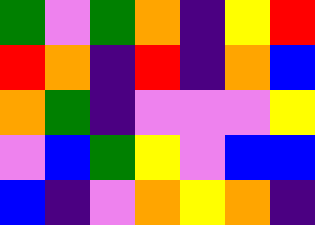[["green", "violet", "green", "orange", "indigo", "yellow", "red"], ["red", "orange", "indigo", "red", "indigo", "orange", "blue"], ["orange", "green", "indigo", "violet", "violet", "violet", "yellow"], ["violet", "blue", "green", "yellow", "violet", "blue", "blue"], ["blue", "indigo", "violet", "orange", "yellow", "orange", "indigo"]]